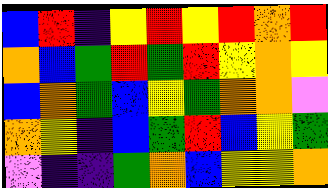[["blue", "red", "indigo", "yellow", "red", "yellow", "red", "orange", "red"], ["orange", "blue", "green", "red", "green", "red", "yellow", "orange", "yellow"], ["blue", "orange", "green", "blue", "yellow", "green", "orange", "orange", "violet"], ["orange", "yellow", "indigo", "blue", "green", "red", "blue", "yellow", "green"], ["violet", "indigo", "indigo", "green", "orange", "blue", "yellow", "yellow", "orange"]]